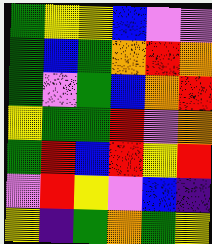[["green", "yellow", "yellow", "blue", "violet", "violet"], ["green", "blue", "green", "orange", "red", "orange"], ["green", "violet", "green", "blue", "orange", "red"], ["yellow", "green", "green", "red", "violet", "orange"], ["green", "red", "blue", "red", "yellow", "red"], ["violet", "red", "yellow", "violet", "blue", "indigo"], ["yellow", "indigo", "green", "orange", "green", "yellow"]]